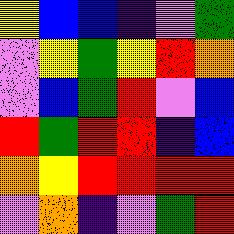[["yellow", "blue", "blue", "indigo", "violet", "green"], ["violet", "yellow", "green", "yellow", "red", "orange"], ["violet", "blue", "green", "red", "violet", "blue"], ["red", "green", "red", "red", "indigo", "blue"], ["orange", "yellow", "red", "red", "red", "red"], ["violet", "orange", "indigo", "violet", "green", "red"]]